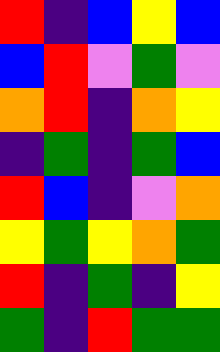[["red", "indigo", "blue", "yellow", "blue"], ["blue", "red", "violet", "green", "violet"], ["orange", "red", "indigo", "orange", "yellow"], ["indigo", "green", "indigo", "green", "blue"], ["red", "blue", "indigo", "violet", "orange"], ["yellow", "green", "yellow", "orange", "green"], ["red", "indigo", "green", "indigo", "yellow"], ["green", "indigo", "red", "green", "green"]]